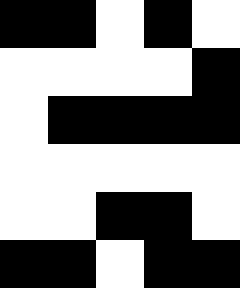[["black", "black", "white", "black", "white"], ["white", "white", "white", "white", "black"], ["white", "black", "black", "black", "black"], ["white", "white", "white", "white", "white"], ["white", "white", "black", "black", "white"], ["black", "black", "white", "black", "black"]]